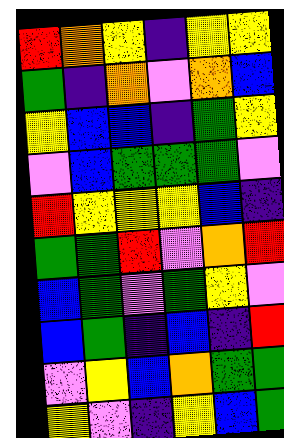[["red", "orange", "yellow", "indigo", "yellow", "yellow"], ["green", "indigo", "orange", "violet", "orange", "blue"], ["yellow", "blue", "blue", "indigo", "green", "yellow"], ["violet", "blue", "green", "green", "green", "violet"], ["red", "yellow", "yellow", "yellow", "blue", "indigo"], ["green", "green", "red", "violet", "orange", "red"], ["blue", "green", "violet", "green", "yellow", "violet"], ["blue", "green", "indigo", "blue", "indigo", "red"], ["violet", "yellow", "blue", "orange", "green", "green"], ["yellow", "violet", "indigo", "yellow", "blue", "green"]]